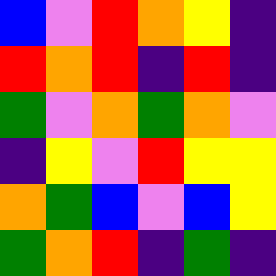[["blue", "violet", "red", "orange", "yellow", "indigo"], ["red", "orange", "red", "indigo", "red", "indigo"], ["green", "violet", "orange", "green", "orange", "violet"], ["indigo", "yellow", "violet", "red", "yellow", "yellow"], ["orange", "green", "blue", "violet", "blue", "yellow"], ["green", "orange", "red", "indigo", "green", "indigo"]]